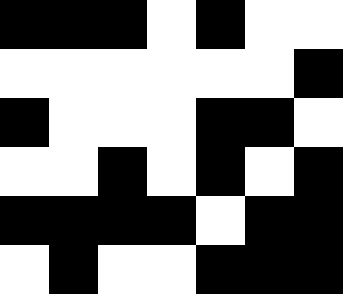[["black", "black", "black", "white", "black", "white", "white"], ["white", "white", "white", "white", "white", "white", "black"], ["black", "white", "white", "white", "black", "black", "white"], ["white", "white", "black", "white", "black", "white", "black"], ["black", "black", "black", "black", "white", "black", "black"], ["white", "black", "white", "white", "black", "black", "black"]]